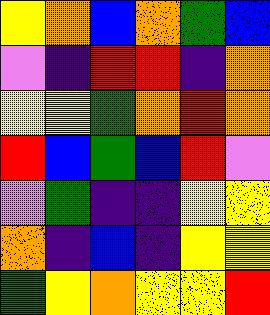[["yellow", "orange", "blue", "orange", "green", "blue"], ["violet", "indigo", "red", "red", "indigo", "orange"], ["yellow", "yellow", "green", "orange", "red", "orange"], ["red", "blue", "green", "blue", "red", "violet"], ["violet", "green", "indigo", "indigo", "yellow", "yellow"], ["orange", "indigo", "blue", "indigo", "yellow", "yellow"], ["green", "yellow", "orange", "yellow", "yellow", "red"]]